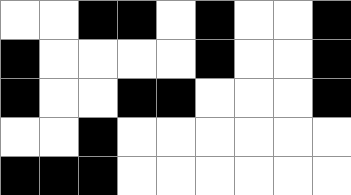[["white", "white", "black", "black", "white", "black", "white", "white", "black"], ["black", "white", "white", "white", "white", "black", "white", "white", "black"], ["black", "white", "white", "black", "black", "white", "white", "white", "black"], ["white", "white", "black", "white", "white", "white", "white", "white", "white"], ["black", "black", "black", "white", "white", "white", "white", "white", "white"]]